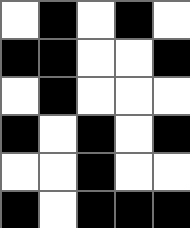[["white", "black", "white", "black", "white"], ["black", "black", "white", "white", "black"], ["white", "black", "white", "white", "white"], ["black", "white", "black", "white", "black"], ["white", "white", "black", "white", "white"], ["black", "white", "black", "black", "black"]]